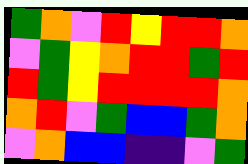[["green", "orange", "violet", "red", "yellow", "red", "red", "orange"], ["violet", "green", "yellow", "orange", "red", "red", "green", "red"], ["red", "green", "yellow", "red", "red", "red", "red", "orange"], ["orange", "red", "violet", "green", "blue", "blue", "green", "orange"], ["violet", "orange", "blue", "blue", "indigo", "indigo", "violet", "green"]]